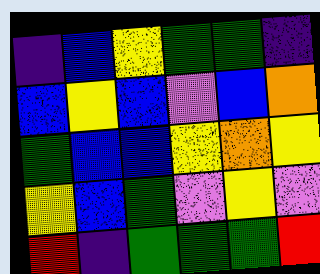[["indigo", "blue", "yellow", "green", "green", "indigo"], ["blue", "yellow", "blue", "violet", "blue", "orange"], ["green", "blue", "blue", "yellow", "orange", "yellow"], ["yellow", "blue", "green", "violet", "yellow", "violet"], ["red", "indigo", "green", "green", "green", "red"]]